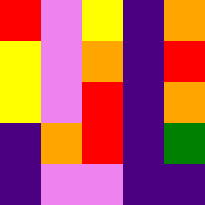[["red", "violet", "yellow", "indigo", "orange"], ["yellow", "violet", "orange", "indigo", "red"], ["yellow", "violet", "red", "indigo", "orange"], ["indigo", "orange", "red", "indigo", "green"], ["indigo", "violet", "violet", "indigo", "indigo"]]